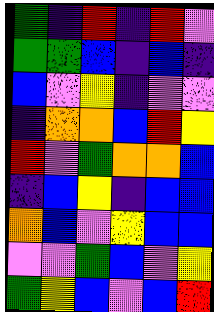[["green", "indigo", "red", "indigo", "red", "violet"], ["green", "green", "blue", "indigo", "blue", "indigo"], ["blue", "violet", "yellow", "indigo", "violet", "violet"], ["indigo", "orange", "orange", "blue", "red", "yellow"], ["red", "violet", "green", "orange", "orange", "blue"], ["indigo", "blue", "yellow", "indigo", "blue", "blue"], ["orange", "blue", "violet", "yellow", "blue", "blue"], ["violet", "violet", "green", "blue", "violet", "yellow"], ["green", "yellow", "blue", "violet", "blue", "red"]]